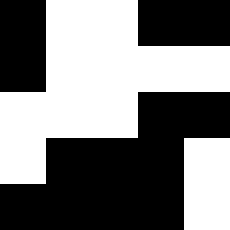[["black", "white", "white", "black", "black"], ["black", "white", "white", "white", "white"], ["white", "white", "white", "black", "black"], ["white", "black", "black", "black", "white"], ["black", "black", "black", "black", "white"]]